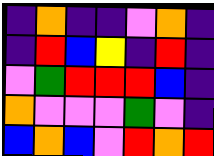[["indigo", "orange", "indigo", "indigo", "violet", "orange", "indigo"], ["indigo", "red", "blue", "yellow", "indigo", "red", "indigo"], ["violet", "green", "red", "red", "red", "blue", "indigo"], ["orange", "violet", "violet", "violet", "green", "violet", "indigo"], ["blue", "orange", "blue", "violet", "red", "orange", "red"]]